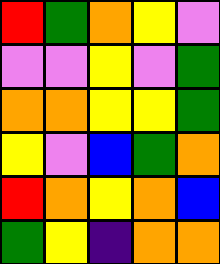[["red", "green", "orange", "yellow", "violet"], ["violet", "violet", "yellow", "violet", "green"], ["orange", "orange", "yellow", "yellow", "green"], ["yellow", "violet", "blue", "green", "orange"], ["red", "orange", "yellow", "orange", "blue"], ["green", "yellow", "indigo", "orange", "orange"]]